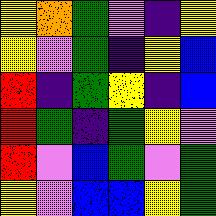[["yellow", "orange", "green", "violet", "indigo", "yellow"], ["yellow", "violet", "green", "indigo", "yellow", "blue"], ["red", "indigo", "green", "yellow", "indigo", "blue"], ["red", "green", "indigo", "green", "yellow", "violet"], ["red", "violet", "blue", "green", "violet", "green"], ["yellow", "violet", "blue", "blue", "yellow", "green"]]